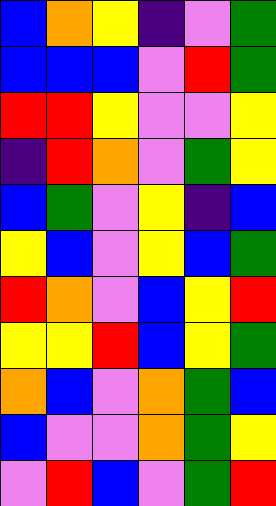[["blue", "orange", "yellow", "indigo", "violet", "green"], ["blue", "blue", "blue", "violet", "red", "green"], ["red", "red", "yellow", "violet", "violet", "yellow"], ["indigo", "red", "orange", "violet", "green", "yellow"], ["blue", "green", "violet", "yellow", "indigo", "blue"], ["yellow", "blue", "violet", "yellow", "blue", "green"], ["red", "orange", "violet", "blue", "yellow", "red"], ["yellow", "yellow", "red", "blue", "yellow", "green"], ["orange", "blue", "violet", "orange", "green", "blue"], ["blue", "violet", "violet", "orange", "green", "yellow"], ["violet", "red", "blue", "violet", "green", "red"]]